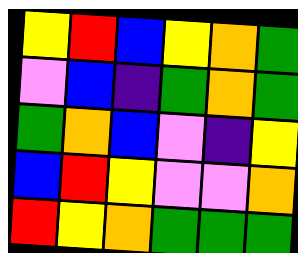[["yellow", "red", "blue", "yellow", "orange", "green"], ["violet", "blue", "indigo", "green", "orange", "green"], ["green", "orange", "blue", "violet", "indigo", "yellow"], ["blue", "red", "yellow", "violet", "violet", "orange"], ["red", "yellow", "orange", "green", "green", "green"]]